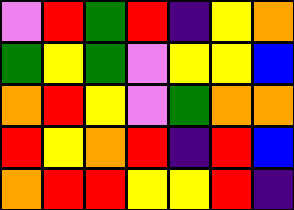[["violet", "red", "green", "red", "indigo", "yellow", "orange"], ["green", "yellow", "green", "violet", "yellow", "yellow", "blue"], ["orange", "red", "yellow", "violet", "green", "orange", "orange"], ["red", "yellow", "orange", "red", "indigo", "red", "blue"], ["orange", "red", "red", "yellow", "yellow", "red", "indigo"]]